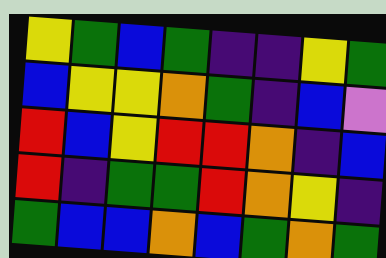[["yellow", "green", "blue", "green", "indigo", "indigo", "yellow", "green"], ["blue", "yellow", "yellow", "orange", "green", "indigo", "blue", "violet"], ["red", "blue", "yellow", "red", "red", "orange", "indigo", "blue"], ["red", "indigo", "green", "green", "red", "orange", "yellow", "indigo"], ["green", "blue", "blue", "orange", "blue", "green", "orange", "green"]]